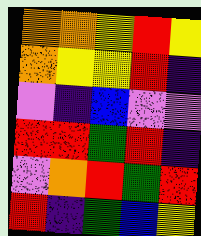[["orange", "orange", "yellow", "red", "yellow"], ["orange", "yellow", "yellow", "red", "indigo"], ["violet", "indigo", "blue", "violet", "violet"], ["red", "red", "green", "red", "indigo"], ["violet", "orange", "red", "green", "red"], ["red", "indigo", "green", "blue", "yellow"]]